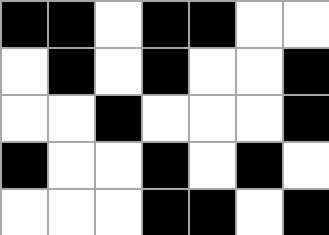[["black", "black", "white", "black", "black", "white", "white"], ["white", "black", "white", "black", "white", "white", "black"], ["white", "white", "black", "white", "white", "white", "black"], ["black", "white", "white", "black", "white", "black", "white"], ["white", "white", "white", "black", "black", "white", "black"]]